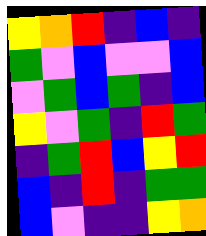[["yellow", "orange", "red", "indigo", "blue", "indigo"], ["green", "violet", "blue", "violet", "violet", "blue"], ["violet", "green", "blue", "green", "indigo", "blue"], ["yellow", "violet", "green", "indigo", "red", "green"], ["indigo", "green", "red", "blue", "yellow", "red"], ["blue", "indigo", "red", "indigo", "green", "green"], ["blue", "violet", "indigo", "indigo", "yellow", "orange"]]